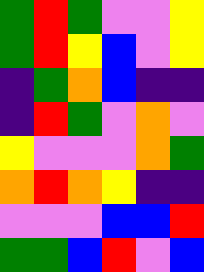[["green", "red", "green", "violet", "violet", "yellow"], ["green", "red", "yellow", "blue", "violet", "yellow"], ["indigo", "green", "orange", "blue", "indigo", "indigo"], ["indigo", "red", "green", "violet", "orange", "violet"], ["yellow", "violet", "violet", "violet", "orange", "green"], ["orange", "red", "orange", "yellow", "indigo", "indigo"], ["violet", "violet", "violet", "blue", "blue", "red"], ["green", "green", "blue", "red", "violet", "blue"]]